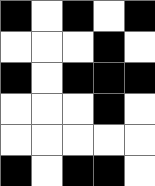[["black", "white", "black", "white", "black"], ["white", "white", "white", "black", "white"], ["black", "white", "black", "black", "black"], ["white", "white", "white", "black", "white"], ["white", "white", "white", "white", "white"], ["black", "white", "black", "black", "white"]]